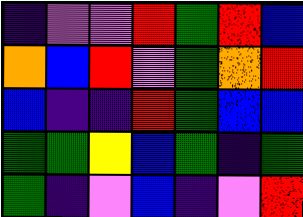[["indigo", "violet", "violet", "red", "green", "red", "blue"], ["orange", "blue", "red", "violet", "green", "orange", "red"], ["blue", "indigo", "indigo", "red", "green", "blue", "blue"], ["green", "green", "yellow", "blue", "green", "indigo", "green"], ["green", "indigo", "violet", "blue", "indigo", "violet", "red"]]